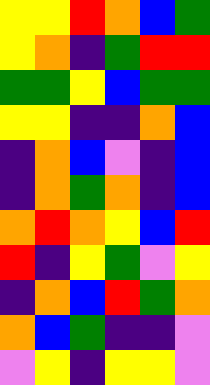[["yellow", "yellow", "red", "orange", "blue", "green"], ["yellow", "orange", "indigo", "green", "red", "red"], ["green", "green", "yellow", "blue", "green", "green"], ["yellow", "yellow", "indigo", "indigo", "orange", "blue"], ["indigo", "orange", "blue", "violet", "indigo", "blue"], ["indigo", "orange", "green", "orange", "indigo", "blue"], ["orange", "red", "orange", "yellow", "blue", "red"], ["red", "indigo", "yellow", "green", "violet", "yellow"], ["indigo", "orange", "blue", "red", "green", "orange"], ["orange", "blue", "green", "indigo", "indigo", "violet"], ["violet", "yellow", "indigo", "yellow", "yellow", "violet"]]